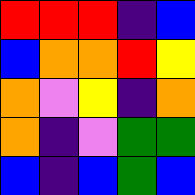[["red", "red", "red", "indigo", "blue"], ["blue", "orange", "orange", "red", "yellow"], ["orange", "violet", "yellow", "indigo", "orange"], ["orange", "indigo", "violet", "green", "green"], ["blue", "indigo", "blue", "green", "blue"]]